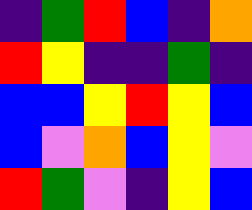[["indigo", "green", "red", "blue", "indigo", "orange"], ["red", "yellow", "indigo", "indigo", "green", "indigo"], ["blue", "blue", "yellow", "red", "yellow", "blue"], ["blue", "violet", "orange", "blue", "yellow", "violet"], ["red", "green", "violet", "indigo", "yellow", "blue"]]